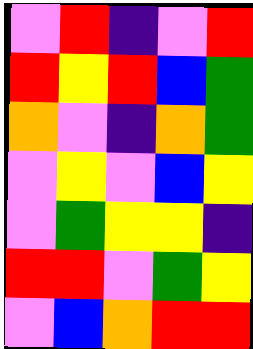[["violet", "red", "indigo", "violet", "red"], ["red", "yellow", "red", "blue", "green"], ["orange", "violet", "indigo", "orange", "green"], ["violet", "yellow", "violet", "blue", "yellow"], ["violet", "green", "yellow", "yellow", "indigo"], ["red", "red", "violet", "green", "yellow"], ["violet", "blue", "orange", "red", "red"]]